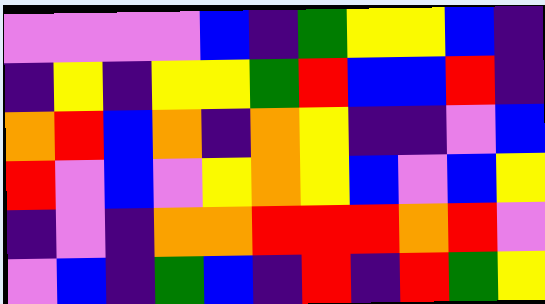[["violet", "violet", "violet", "violet", "blue", "indigo", "green", "yellow", "yellow", "blue", "indigo"], ["indigo", "yellow", "indigo", "yellow", "yellow", "green", "red", "blue", "blue", "red", "indigo"], ["orange", "red", "blue", "orange", "indigo", "orange", "yellow", "indigo", "indigo", "violet", "blue"], ["red", "violet", "blue", "violet", "yellow", "orange", "yellow", "blue", "violet", "blue", "yellow"], ["indigo", "violet", "indigo", "orange", "orange", "red", "red", "red", "orange", "red", "violet"], ["violet", "blue", "indigo", "green", "blue", "indigo", "red", "indigo", "red", "green", "yellow"]]